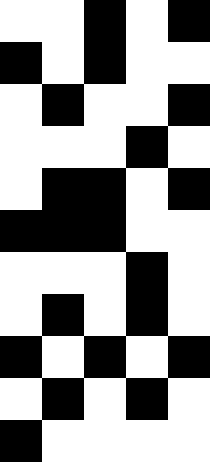[["white", "white", "black", "white", "black"], ["black", "white", "black", "white", "white"], ["white", "black", "white", "white", "black"], ["white", "white", "white", "black", "white"], ["white", "black", "black", "white", "black"], ["black", "black", "black", "white", "white"], ["white", "white", "white", "black", "white"], ["white", "black", "white", "black", "white"], ["black", "white", "black", "white", "black"], ["white", "black", "white", "black", "white"], ["black", "white", "white", "white", "white"]]